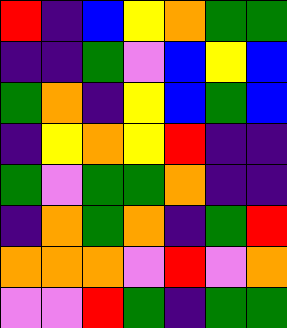[["red", "indigo", "blue", "yellow", "orange", "green", "green"], ["indigo", "indigo", "green", "violet", "blue", "yellow", "blue"], ["green", "orange", "indigo", "yellow", "blue", "green", "blue"], ["indigo", "yellow", "orange", "yellow", "red", "indigo", "indigo"], ["green", "violet", "green", "green", "orange", "indigo", "indigo"], ["indigo", "orange", "green", "orange", "indigo", "green", "red"], ["orange", "orange", "orange", "violet", "red", "violet", "orange"], ["violet", "violet", "red", "green", "indigo", "green", "green"]]